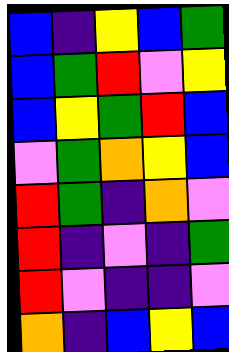[["blue", "indigo", "yellow", "blue", "green"], ["blue", "green", "red", "violet", "yellow"], ["blue", "yellow", "green", "red", "blue"], ["violet", "green", "orange", "yellow", "blue"], ["red", "green", "indigo", "orange", "violet"], ["red", "indigo", "violet", "indigo", "green"], ["red", "violet", "indigo", "indigo", "violet"], ["orange", "indigo", "blue", "yellow", "blue"]]